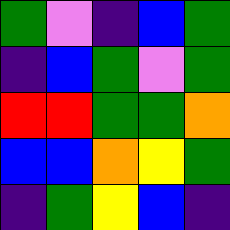[["green", "violet", "indigo", "blue", "green"], ["indigo", "blue", "green", "violet", "green"], ["red", "red", "green", "green", "orange"], ["blue", "blue", "orange", "yellow", "green"], ["indigo", "green", "yellow", "blue", "indigo"]]